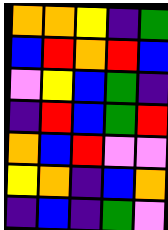[["orange", "orange", "yellow", "indigo", "green"], ["blue", "red", "orange", "red", "blue"], ["violet", "yellow", "blue", "green", "indigo"], ["indigo", "red", "blue", "green", "red"], ["orange", "blue", "red", "violet", "violet"], ["yellow", "orange", "indigo", "blue", "orange"], ["indigo", "blue", "indigo", "green", "violet"]]